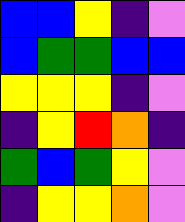[["blue", "blue", "yellow", "indigo", "violet"], ["blue", "green", "green", "blue", "blue"], ["yellow", "yellow", "yellow", "indigo", "violet"], ["indigo", "yellow", "red", "orange", "indigo"], ["green", "blue", "green", "yellow", "violet"], ["indigo", "yellow", "yellow", "orange", "violet"]]